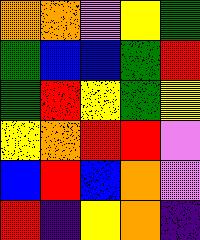[["orange", "orange", "violet", "yellow", "green"], ["green", "blue", "blue", "green", "red"], ["green", "red", "yellow", "green", "yellow"], ["yellow", "orange", "red", "red", "violet"], ["blue", "red", "blue", "orange", "violet"], ["red", "indigo", "yellow", "orange", "indigo"]]